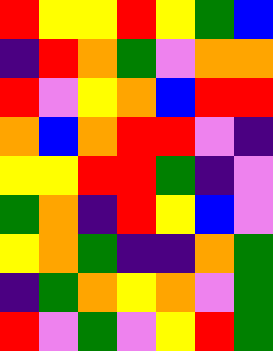[["red", "yellow", "yellow", "red", "yellow", "green", "blue"], ["indigo", "red", "orange", "green", "violet", "orange", "orange"], ["red", "violet", "yellow", "orange", "blue", "red", "red"], ["orange", "blue", "orange", "red", "red", "violet", "indigo"], ["yellow", "yellow", "red", "red", "green", "indigo", "violet"], ["green", "orange", "indigo", "red", "yellow", "blue", "violet"], ["yellow", "orange", "green", "indigo", "indigo", "orange", "green"], ["indigo", "green", "orange", "yellow", "orange", "violet", "green"], ["red", "violet", "green", "violet", "yellow", "red", "green"]]